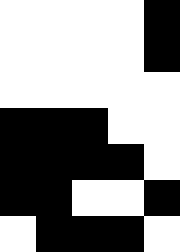[["white", "white", "white", "white", "black"], ["white", "white", "white", "white", "black"], ["white", "white", "white", "white", "white"], ["black", "black", "black", "white", "white"], ["black", "black", "black", "black", "white"], ["black", "black", "white", "white", "black"], ["white", "black", "black", "black", "white"]]